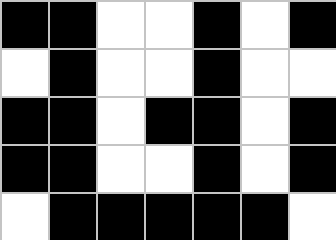[["black", "black", "white", "white", "black", "white", "black"], ["white", "black", "white", "white", "black", "white", "white"], ["black", "black", "white", "black", "black", "white", "black"], ["black", "black", "white", "white", "black", "white", "black"], ["white", "black", "black", "black", "black", "black", "white"]]